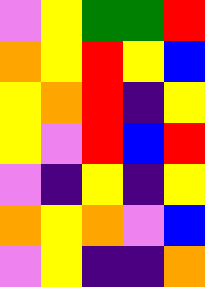[["violet", "yellow", "green", "green", "red"], ["orange", "yellow", "red", "yellow", "blue"], ["yellow", "orange", "red", "indigo", "yellow"], ["yellow", "violet", "red", "blue", "red"], ["violet", "indigo", "yellow", "indigo", "yellow"], ["orange", "yellow", "orange", "violet", "blue"], ["violet", "yellow", "indigo", "indigo", "orange"]]